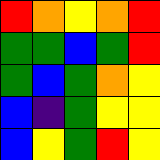[["red", "orange", "yellow", "orange", "red"], ["green", "green", "blue", "green", "red"], ["green", "blue", "green", "orange", "yellow"], ["blue", "indigo", "green", "yellow", "yellow"], ["blue", "yellow", "green", "red", "yellow"]]